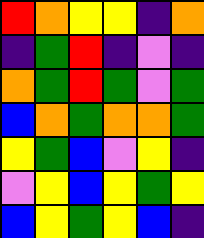[["red", "orange", "yellow", "yellow", "indigo", "orange"], ["indigo", "green", "red", "indigo", "violet", "indigo"], ["orange", "green", "red", "green", "violet", "green"], ["blue", "orange", "green", "orange", "orange", "green"], ["yellow", "green", "blue", "violet", "yellow", "indigo"], ["violet", "yellow", "blue", "yellow", "green", "yellow"], ["blue", "yellow", "green", "yellow", "blue", "indigo"]]